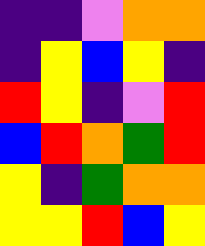[["indigo", "indigo", "violet", "orange", "orange"], ["indigo", "yellow", "blue", "yellow", "indigo"], ["red", "yellow", "indigo", "violet", "red"], ["blue", "red", "orange", "green", "red"], ["yellow", "indigo", "green", "orange", "orange"], ["yellow", "yellow", "red", "blue", "yellow"]]